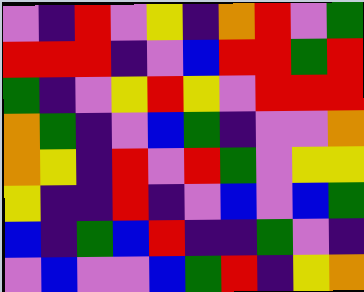[["violet", "indigo", "red", "violet", "yellow", "indigo", "orange", "red", "violet", "green"], ["red", "red", "red", "indigo", "violet", "blue", "red", "red", "green", "red"], ["green", "indigo", "violet", "yellow", "red", "yellow", "violet", "red", "red", "red"], ["orange", "green", "indigo", "violet", "blue", "green", "indigo", "violet", "violet", "orange"], ["orange", "yellow", "indigo", "red", "violet", "red", "green", "violet", "yellow", "yellow"], ["yellow", "indigo", "indigo", "red", "indigo", "violet", "blue", "violet", "blue", "green"], ["blue", "indigo", "green", "blue", "red", "indigo", "indigo", "green", "violet", "indigo"], ["violet", "blue", "violet", "violet", "blue", "green", "red", "indigo", "yellow", "orange"]]